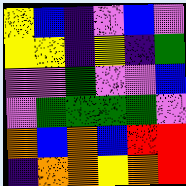[["yellow", "blue", "indigo", "violet", "blue", "violet"], ["yellow", "yellow", "indigo", "yellow", "indigo", "green"], ["violet", "violet", "green", "violet", "violet", "blue"], ["violet", "green", "green", "green", "green", "violet"], ["orange", "blue", "orange", "blue", "red", "red"], ["indigo", "orange", "orange", "yellow", "orange", "red"]]